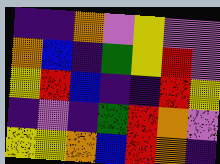[["indigo", "indigo", "orange", "violet", "yellow", "violet", "violet"], ["orange", "blue", "indigo", "green", "yellow", "red", "violet"], ["yellow", "red", "blue", "indigo", "indigo", "red", "yellow"], ["indigo", "violet", "indigo", "green", "red", "orange", "violet"], ["yellow", "yellow", "orange", "blue", "red", "orange", "indigo"]]